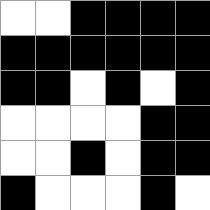[["white", "white", "black", "black", "black", "black"], ["black", "black", "black", "black", "black", "black"], ["black", "black", "white", "black", "white", "black"], ["white", "white", "white", "white", "black", "black"], ["white", "white", "black", "white", "black", "black"], ["black", "white", "white", "white", "black", "white"]]